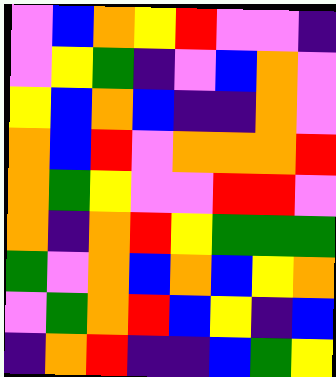[["violet", "blue", "orange", "yellow", "red", "violet", "violet", "indigo"], ["violet", "yellow", "green", "indigo", "violet", "blue", "orange", "violet"], ["yellow", "blue", "orange", "blue", "indigo", "indigo", "orange", "violet"], ["orange", "blue", "red", "violet", "orange", "orange", "orange", "red"], ["orange", "green", "yellow", "violet", "violet", "red", "red", "violet"], ["orange", "indigo", "orange", "red", "yellow", "green", "green", "green"], ["green", "violet", "orange", "blue", "orange", "blue", "yellow", "orange"], ["violet", "green", "orange", "red", "blue", "yellow", "indigo", "blue"], ["indigo", "orange", "red", "indigo", "indigo", "blue", "green", "yellow"]]